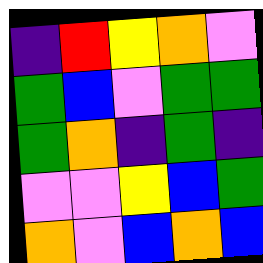[["indigo", "red", "yellow", "orange", "violet"], ["green", "blue", "violet", "green", "green"], ["green", "orange", "indigo", "green", "indigo"], ["violet", "violet", "yellow", "blue", "green"], ["orange", "violet", "blue", "orange", "blue"]]